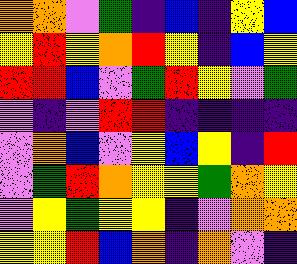[["orange", "orange", "violet", "green", "indigo", "blue", "indigo", "yellow", "blue"], ["yellow", "red", "yellow", "orange", "red", "yellow", "indigo", "blue", "yellow"], ["red", "red", "blue", "violet", "green", "red", "yellow", "violet", "green"], ["violet", "indigo", "violet", "red", "red", "indigo", "indigo", "indigo", "indigo"], ["violet", "orange", "blue", "violet", "yellow", "blue", "yellow", "indigo", "red"], ["violet", "green", "red", "orange", "yellow", "yellow", "green", "orange", "yellow"], ["violet", "yellow", "green", "yellow", "yellow", "indigo", "violet", "orange", "orange"], ["yellow", "yellow", "red", "blue", "orange", "indigo", "orange", "violet", "indigo"]]